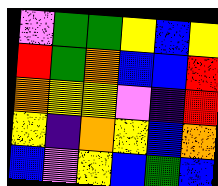[["violet", "green", "green", "yellow", "blue", "yellow"], ["red", "green", "orange", "blue", "blue", "red"], ["orange", "yellow", "yellow", "violet", "indigo", "red"], ["yellow", "indigo", "orange", "yellow", "blue", "orange"], ["blue", "violet", "yellow", "blue", "green", "blue"]]